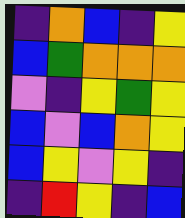[["indigo", "orange", "blue", "indigo", "yellow"], ["blue", "green", "orange", "orange", "orange"], ["violet", "indigo", "yellow", "green", "yellow"], ["blue", "violet", "blue", "orange", "yellow"], ["blue", "yellow", "violet", "yellow", "indigo"], ["indigo", "red", "yellow", "indigo", "blue"]]